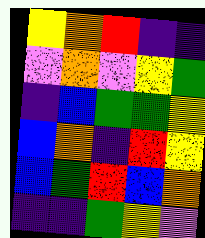[["yellow", "orange", "red", "indigo", "indigo"], ["violet", "orange", "violet", "yellow", "green"], ["indigo", "blue", "green", "green", "yellow"], ["blue", "orange", "indigo", "red", "yellow"], ["blue", "green", "red", "blue", "orange"], ["indigo", "indigo", "green", "yellow", "violet"]]